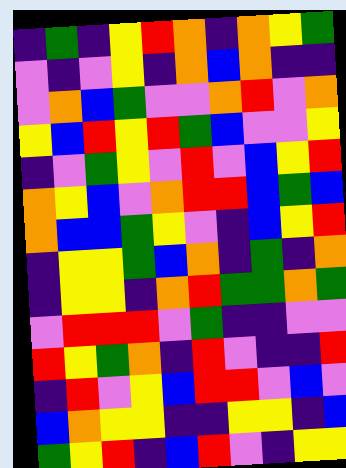[["indigo", "green", "indigo", "yellow", "red", "orange", "indigo", "orange", "yellow", "green"], ["violet", "indigo", "violet", "yellow", "indigo", "orange", "blue", "orange", "indigo", "indigo"], ["violet", "orange", "blue", "green", "violet", "violet", "orange", "red", "violet", "orange"], ["yellow", "blue", "red", "yellow", "red", "green", "blue", "violet", "violet", "yellow"], ["indigo", "violet", "green", "yellow", "violet", "red", "violet", "blue", "yellow", "red"], ["orange", "yellow", "blue", "violet", "orange", "red", "red", "blue", "green", "blue"], ["orange", "blue", "blue", "green", "yellow", "violet", "indigo", "blue", "yellow", "red"], ["indigo", "yellow", "yellow", "green", "blue", "orange", "indigo", "green", "indigo", "orange"], ["indigo", "yellow", "yellow", "indigo", "orange", "red", "green", "green", "orange", "green"], ["violet", "red", "red", "red", "violet", "green", "indigo", "indigo", "violet", "violet"], ["red", "yellow", "green", "orange", "indigo", "red", "violet", "indigo", "indigo", "red"], ["indigo", "red", "violet", "yellow", "blue", "red", "red", "violet", "blue", "violet"], ["blue", "orange", "yellow", "yellow", "indigo", "indigo", "yellow", "yellow", "indigo", "blue"], ["green", "yellow", "red", "indigo", "blue", "red", "violet", "indigo", "yellow", "yellow"]]